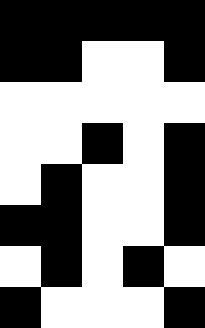[["black", "black", "black", "black", "black"], ["black", "black", "white", "white", "black"], ["white", "white", "white", "white", "white"], ["white", "white", "black", "white", "black"], ["white", "black", "white", "white", "black"], ["black", "black", "white", "white", "black"], ["white", "black", "white", "black", "white"], ["black", "white", "white", "white", "black"]]